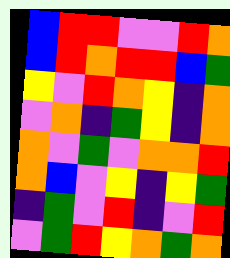[["blue", "red", "red", "violet", "violet", "red", "orange"], ["blue", "red", "orange", "red", "red", "blue", "green"], ["yellow", "violet", "red", "orange", "yellow", "indigo", "orange"], ["violet", "orange", "indigo", "green", "yellow", "indigo", "orange"], ["orange", "violet", "green", "violet", "orange", "orange", "red"], ["orange", "blue", "violet", "yellow", "indigo", "yellow", "green"], ["indigo", "green", "violet", "red", "indigo", "violet", "red"], ["violet", "green", "red", "yellow", "orange", "green", "orange"]]